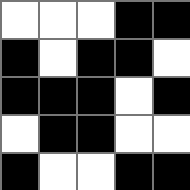[["white", "white", "white", "black", "black"], ["black", "white", "black", "black", "white"], ["black", "black", "black", "white", "black"], ["white", "black", "black", "white", "white"], ["black", "white", "white", "black", "black"]]